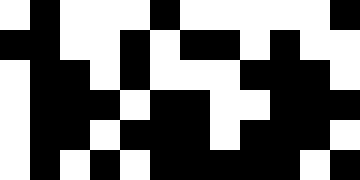[["white", "black", "white", "white", "white", "black", "white", "white", "white", "white", "white", "black"], ["black", "black", "white", "white", "black", "white", "black", "black", "white", "black", "white", "white"], ["white", "black", "black", "white", "black", "white", "white", "white", "black", "black", "black", "white"], ["white", "black", "black", "black", "white", "black", "black", "white", "white", "black", "black", "black"], ["white", "black", "black", "white", "black", "black", "black", "white", "black", "black", "black", "white"], ["white", "black", "white", "black", "white", "black", "black", "black", "black", "black", "white", "black"]]